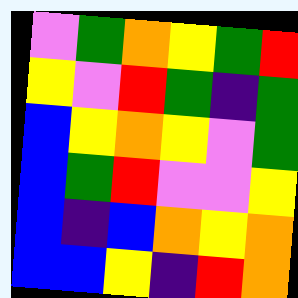[["violet", "green", "orange", "yellow", "green", "red"], ["yellow", "violet", "red", "green", "indigo", "green"], ["blue", "yellow", "orange", "yellow", "violet", "green"], ["blue", "green", "red", "violet", "violet", "yellow"], ["blue", "indigo", "blue", "orange", "yellow", "orange"], ["blue", "blue", "yellow", "indigo", "red", "orange"]]